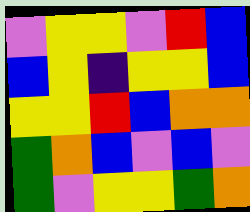[["violet", "yellow", "yellow", "violet", "red", "blue"], ["blue", "yellow", "indigo", "yellow", "yellow", "blue"], ["yellow", "yellow", "red", "blue", "orange", "orange"], ["green", "orange", "blue", "violet", "blue", "violet"], ["green", "violet", "yellow", "yellow", "green", "orange"]]